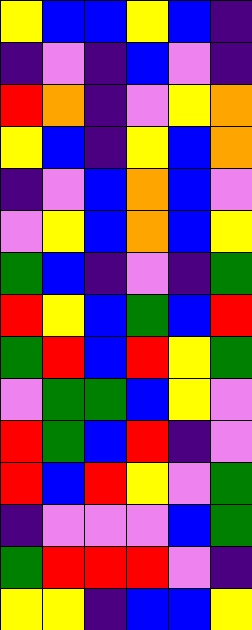[["yellow", "blue", "blue", "yellow", "blue", "indigo"], ["indigo", "violet", "indigo", "blue", "violet", "indigo"], ["red", "orange", "indigo", "violet", "yellow", "orange"], ["yellow", "blue", "indigo", "yellow", "blue", "orange"], ["indigo", "violet", "blue", "orange", "blue", "violet"], ["violet", "yellow", "blue", "orange", "blue", "yellow"], ["green", "blue", "indigo", "violet", "indigo", "green"], ["red", "yellow", "blue", "green", "blue", "red"], ["green", "red", "blue", "red", "yellow", "green"], ["violet", "green", "green", "blue", "yellow", "violet"], ["red", "green", "blue", "red", "indigo", "violet"], ["red", "blue", "red", "yellow", "violet", "green"], ["indigo", "violet", "violet", "violet", "blue", "green"], ["green", "red", "red", "red", "violet", "indigo"], ["yellow", "yellow", "indigo", "blue", "blue", "yellow"]]